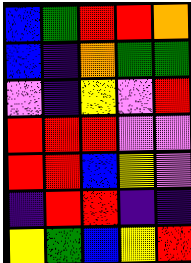[["blue", "green", "red", "red", "orange"], ["blue", "indigo", "orange", "green", "green"], ["violet", "indigo", "yellow", "violet", "red"], ["red", "red", "red", "violet", "violet"], ["red", "red", "blue", "yellow", "violet"], ["indigo", "red", "red", "indigo", "indigo"], ["yellow", "green", "blue", "yellow", "red"]]